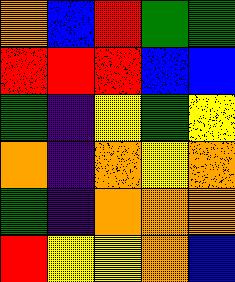[["orange", "blue", "red", "green", "green"], ["red", "red", "red", "blue", "blue"], ["green", "indigo", "yellow", "green", "yellow"], ["orange", "indigo", "orange", "yellow", "orange"], ["green", "indigo", "orange", "orange", "orange"], ["red", "yellow", "yellow", "orange", "blue"]]